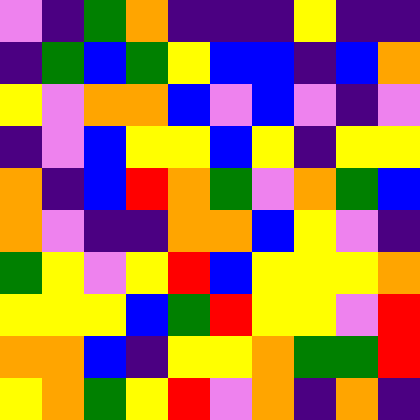[["violet", "indigo", "green", "orange", "indigo", "indigo", "indigo", "yellow", "indigo", "indigo"], ["indigo", "green", "blue", "green", "yellow", "blue", "blue", "indigo", "blue", "orange"], ["yellow", "violet", "orange", "orange", "blue", "violet", "blue", "violet", "indigo", "violet"], ["indigo", "violet", "blue", "yellow", "yellow", "blue", "yellow", "indigo", "yellow", "yellow"], ["orange", "indigo", "blue", "red", "orange", "green", "violet", "orange", "green", "blue"], ["orange", "violet", "indigo", "indigo", "orange", "orange", "blue", "yellow", "violet", "indigo"], ["green", "yellow", "violet", "yellow", "red", "blue", "yellow", "yellow", "yellow", "orange"], ["yellow", "yellow", "yellow", "blue", "green", "red", "yellow", "yellow", "violet", "red"], ["orange", "orange", "blue", "indigo", "yellow", "yellow", "orange", "green", "green", "red"], ["yellow", "orange", "green", "yellow", "red", "violet", "orange", "indigo", "orange", "indigo"]]